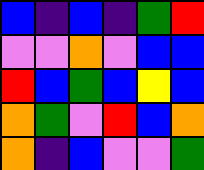[["blue", "indigo", "blue", "indigo", "green", "red"], ["violet", "violet", "orange", "violet", "blue", "blue"], ["red", "blue", "green", "blue", "yellow", "blue"], ["orange", "green", "violet", "red", "blue", "orange"], ["orange", "indigo", "blue", "violet", "violet", "green"]]